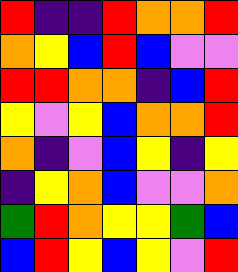[["red", "indigo", "indigo", "red", "orange", "orange", "red"], ["orange", "yellow", "blue", "red", "blue", "violet", "violet"], ["red", "red", "orange", "orange", "indigo", "blue", "red"], ["yellow", "violet", "yellow", "blue", "orange", "orange", "red"], ["orange", "indigo", "violet", "blue", "yellow", "indigo", "yellow"], ["indigo", "yellow", "orange", "blue", "violet", "violet", "orange"], ["green", "red", "orange", "yellow", "yellow", "green", "blue"], ["blue", "red", "yellow", "blue", "yellow", "violet", "red"]]